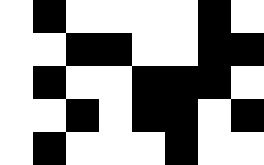[["white", "black", "white", "white", "white", "white", "black", "white"], ["white", "white", "black", "black", "white", "white", "black", "black"], ["white", "black", "white", "white", "black", "black", "black", "white"], ["white", "white", "black", "white", "black", "black", "white", "black"], ["white", "black", "white", "white", "white", "black", "white", "white"]]